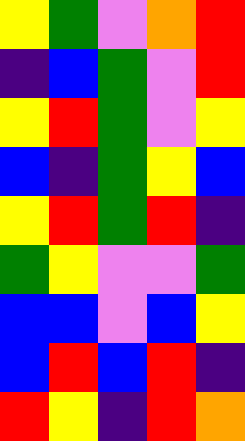[["yellow", "green", "violet", "orange", "red"], ["indigo", "blue", "green", "violet", "red"], ["yellow", "red", "green", "violet", "yellow"], ["blue", "indigo", "green", "yellow", "blue"], ["yellow", "red", "green", "red", "indigo"], ["green", "yellow", "violet", "violet", "green"], ["blue", "blue", "violet", "blue", "yellow"], ["blue", "red", "blue", "red", "indigo"], ["red", "yellow", "indigo", "red", "orange"]]